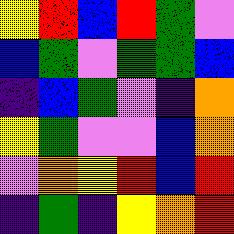[["yellow", "red", "blue", "red", "green", "violet"], ["blue", "green", "violet", "green", "green", "blue"], ["indigo", "blue", "green", "violet", "indigo", "orange"], ["yellow", "green", "violet", "violet", "blue", "orange"], ["violet", "orange", "yellow", "red", "blue", "red"], ["indigo", "green", "indigo", "yellow", "orange", "red"]]